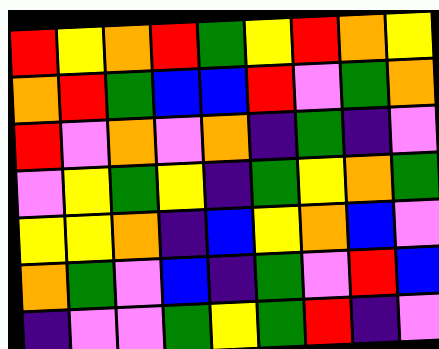[["red", "yellow", "orange", "red", "green", "yellow", "red", "orange", "yellow"], ["orange", "red", "green", "blue", "blue", "red", "violet", "green", "orange"], ["red", "violet", "orange", "violet", "orange", "indigo", "green", "indigo", "violet"], ["violet", "yellow", "green", "yellow", "indigo", "green", "yellow", "orange", "green"], ["yellow", "yellow", "orange", "indigo", "blue", "yellow", "orange", "blue", "violet"], ["orange", "green", "violet", "blue", "indigo", "green", "violet", "red", "blue"], ["indigo", "violet", "violet", "green", "yellow", "green", "red", "indigo", "violet"]]